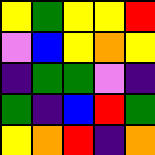[["yellow", "green", "yellow", "yellow", "red"], ["violet", "blue", "yellow", "orange", "yellow"], ["indigo", "green", "green", "violet", "indigo"], ["green", "indigo", "blue", "red", "green"], ["yellow", "orange", "red", "indigo", "orange"]]